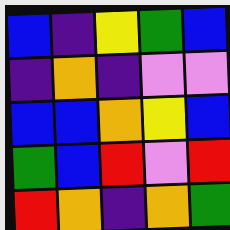[["blue", "indigo", "yellow", "green", "blue"], ["indigo", "orange", "indigo", "violet", "violet"], ["blue", "blue", "orange", "yellow", "blue"], ["green", "blue", "red", "violet", "red"], ["red", "orange", "indigo", "orange", "green"]]